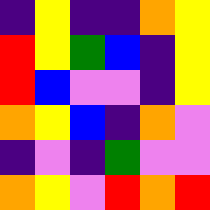[["indigo", "yellow", "indigo", "indigo", "orange", "yellow"], ["red", "yellow", "green", "blue", "indigo", "yellow"], ["red", "blue", "violet", "violet", "indigo", "yellow"], ["orange", "yellow", "blue", "indigo", "orange", "violet"], ["indigo", "violet", "indigo", "green", "violet", "violet"], ["orange", "yellow", "violet", "red", "orange", "red"]]